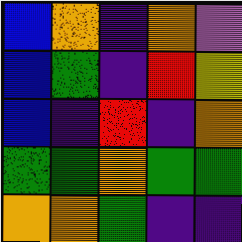[["blue", "orange", "indigo", "orange", "violet"], ["blue", "green", "indigo", "red", "yellow"], ["blue", "indigo", "red", "indigo", "orange"], ["green", "green", "orange", "green", "green"], ["orange", "orange", "green", "indigo", "indigo"]]